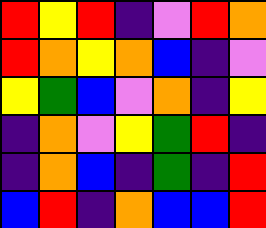[["red", "yellow", "red", "indigo", "violet", "red", "orange"], ["red", "orange", "yellow", "orange", "blue", "indigo", "violet"], ["yellow", "green", "blue", "violet", "orange", "indigo", "yellow"], ["indigo", "orange", "violet", "yellow", "green", "red", "indigo"], ["indigo", "orange", "blue", "indigo", "green", "indigo", "red"], ["blue", "red", "indigo", "orange", "blue", "blue", "red"]]